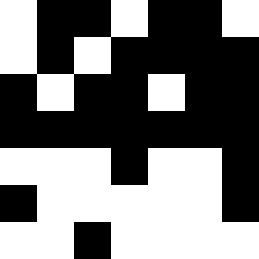[["white", "black", "black", "white", "black", "black", "white"], ["white", "black", "white", "black", "black", "black", "black"], ["black", "white", "black", "black", "white", "black", "black"], ["black", "black", "black", "black", "black", "black", "black"], ["white", "white", "white", "black", "white", "white", "black"], ["black", "white", "white", "white", "white", "white", "black"], ["white", "white", "black", "white", "white", "white", "white"]]